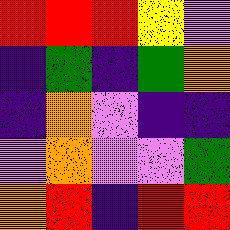[["red", "red", "red", "yellow", "violet"], ["indigo", "green", "indigo", "green", "orange"], ["indigo", "orange", "violet", "indigo", "indigo"], ["violet", "orange", "violet", "violet", "green"], ["orange", "red", "indigo", "red", "red"]]